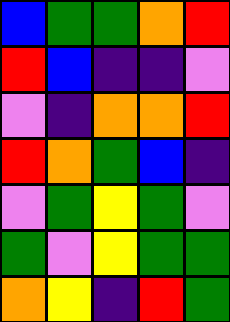[["blue", "green", "green", "orange", "red"], ["red", "blue", "indigo", "indigo", "violet"], ["violet", "indigo", "orange", "orange", "red"], ["red", "orange", "green", "blue", "indigo"], ["violet", "green", "yellow", "green", "violet"], ["green", "violet", "yellow", "green", "green"], ["orange", "yellow", "indigo", "red", "green"]]